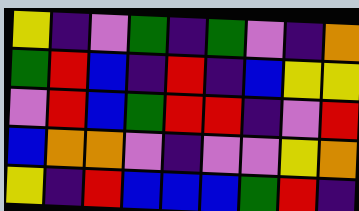[["yellow", "indigo", "violet", "green", "indigo", "green", "violet", "indigo", "orange"], ["green", "red", "blue", "indigo", "red", "indigo", "blue", "yellow", "yellow"], ["violet", "red", "blue", "green", "red", "red", "indigo", "violet", "red"], ["blue", "orange", "orange", "violet", "indigo", "violet", "violet", "yellow", "orange"], ["yellow", "indigo", "red", "blue", "blue", "blue", "green", "red", "indigo"]]